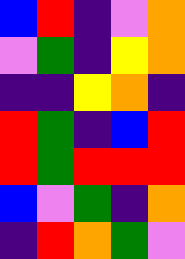[["blue", "red", "indigo", "violet", "orange"], ["violet", "green", "indigo", "yellow", "orange"], ["indigo", "indigo", "yellow", "orange", "indigo"], ["red", "green", "indigo", "blue", "red"], ["red", "green", "red", "red", "red"], ["blue", "violet", "green", "indigo", "orange"], ["indigo", "red", "orange", "green", "violet"]]